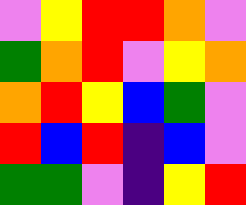[["violet", "yellow", "red", "red", "orange", "violet"], ["green", "orange", "red", "violet", "yellow", "orange"], ["orange", "red", "yellow", "blue", "green", "violet"], ["red", "blue", "red", "indigo", "blue", "violet"], ["green", "green", "violet", "indigo", "yellow", "red"]]